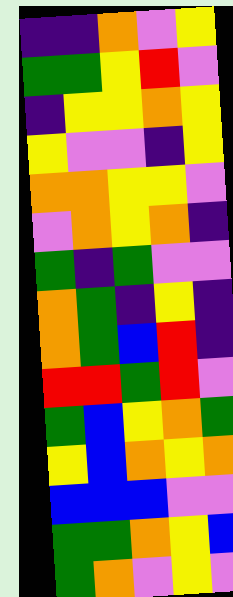[["indigo", "indigo", "orange", "violet", "yellow"], ["green", "green", "yellow", "red", "violet"], ["indigo", "yellow", "yellow", "orange", "yellow"], ["yellow", "violet", "violet", "indigo", "yellow"], ["orange", "orange", "yellow", "yellow", "violet"], ["violet", "orange", "yellow", "orange", "indigo"], ["green", "indigo", "green", "violet", "violet"], ["orange", "green", "indigo", "yellow", "indigo"], ["orange", "green", "blue", "red", "indigo"], ["red", "red", "green", "red", "violet"], ["green", "blue", "yellow", "orange", "green"], ["yellow", "blue", "orange", "yellow", "orange"], ["blue", "blue", "blue", "violet", "violet"], ["green", "green", "orange", "yellow", "blue"], ["green", "orange", "violet", "yellow", "violet"]]